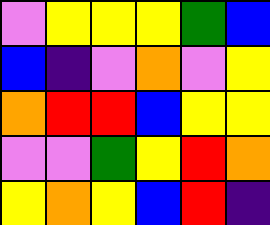[["violet", "yellow", "yellow", "yellow", "green", "blue"], ["blue", "indigo", "violet", "orange", "violet", "yellow"], ["orange", "red", "red", "blue", "yellow", "yellow"], ["violet", "violet", "green", "yellow", "red", "orange"], ["yellow", "orange", "yellow", "blue", "red", "indigo"]]